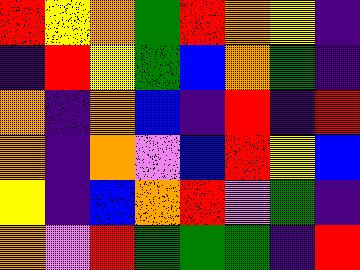[["red", "yellow", "orange", "green", "red", "orange", "yellow", "indigo"], ["indigo", "red", "yellow", "green", "blue", "orange", "green", "indigo"], ["orange", "indigo", "orange", "blue", "indigo", "red", "indigo", "red"], ["orange", "indigo", "orange", "violet", "blue", "red", "yellow", "blue"], ["yellow", "indigo", "blue", "orange", "red", "violet", "green", "indigo"], ["orange", "violet", "red", "green", "green", "green", "indigo", "red"]]